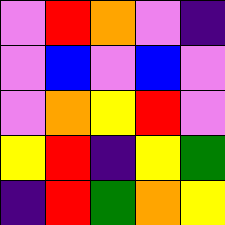[["violet", "red", "orange", "violet", "indigo"], ["violet", "blue", "violet", "blue", "violet"], ["violet", "orange", "yellow", "red", "violet"], ["yellow", "red", "indigo", "yellow", "green"], ["indigo", "red", "green", "orange", "yellow"]]